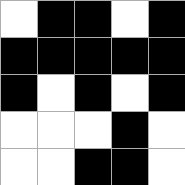[["white", "black", "black", "white", "black"], ["black", "black", "black", "black", "black"], ["black", "white", "black", "white", "black"], ["white", "white", "white", "black", "white"], ["white", "white", "black", "black", "white"]]